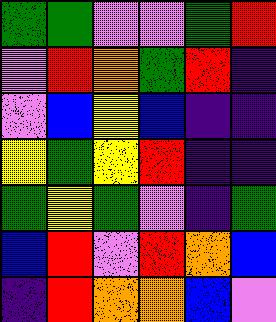[["green", "green", "violet", "violet", "green", "red"], ["violet", "red", "orange", "green", "red", "indigo"], ["violet", "blue", "yellow", "blue", "indigo", "indigo"], ["yellow", "green", "yellow", "red", "indigo", "indigo"], ["green", "yellow", "green", "violet", "indigo", "green"], ["blue", "red", "violet", "red", "orange", "blue"], ["indigo", "red", "orange", "orange", "blue", "violet"]]